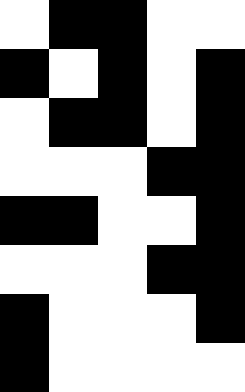[["white", "black", "black", "white", "white"], ["black", "white", "black", "white", "black"], ["white", "black", "black", "white", "black"], ["white", "white", "white", "black", "black"], ["black", "black", "white", "white", "black"], ["white", "white", "white", "black", "black"], ["black", "white", "white", "white", "black"], ["black", "white", "white", "white", "white"]]